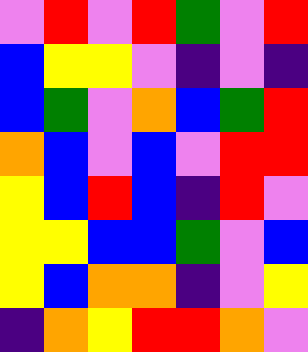[["violet", "red", "violet", "red", "green", "violet", "red"], ["blue", "yellow", "yellow", "violet", "indigo", "violet", "indigo"], ["blue", "green", "violet", "orange", "blue", "green", "red"], ["orange", "blue", "violet", "blue", "violet", "red", "red"], ["yellow", "blue", "red", "blue", "indigo", "red", "violet"], ["yellow", "yellow", "blue", "blue", "green", "violet", "blue"], ["yellow", "blue", "orange", "orange", "indigo", "violet", "yellow"], ["indigo", "orange", "yellow", "red", "red", "orange", "violet"]]